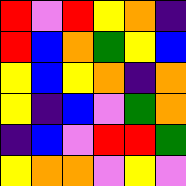[["red", "violet", "red", "yellow", "orange", "indigo"], ["red", "blue", "orange", "green", "yellow", "blue"], ["yellow", "blue", "yellow", "orange", "indigo", "orange"], ["yellow", "indigo", "blue", "violet", "green", "orange"], ["indigo", "blue", "violet", "red", "red", "green"], ["yellow", "orange", "orange", "violet", "yellow", "violet"]]